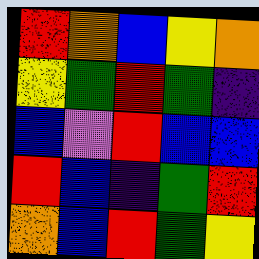[["red", "orange", "blue", "yellow", "orange"], ["yellow", "green", "red", "green", "indigo"], ["blue", "violet", "red", "blue", "blue"], ["red", "blue", "indigo", "green", "red"], ["orange", "blue", "red", "green", "yellow"]]